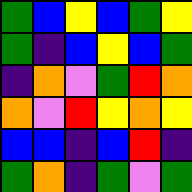[["green", "blue", "yellow", "blue", "green", "yellow"], ["green", "indigo", "blue", "yellow", "blue", "green"], ["indigo", "orange", "violet", "green", "red", "orange"], ["orange", "violet", "red", "yellow", "orange", "yellow"], ["blue", "blue", "indigo", "blue", "red", "indigo"], ["green", "orange", "indigo", "green", "violet", "green"]]